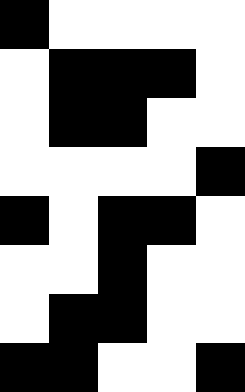[["black", "white", "white", "white", "white"], ["white", "black", "black", "black", "white"], ["white", "black", "black", "white", "white"], ["white", "white", "white", "white", "black"], ["black", "white", "black", "black", "white"], ["white", "white", "black", "white", "white"], ["white", "black", "black", "white", "white"], ["black", "black", "white", "white", "black"]]